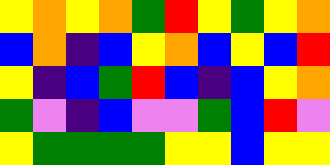[["yellow", "orange", "yellow", "orange", "green", "red", "yellow", "green", "yellow", "orange"], ["blue", "orange", "indigo", "blue", "yellow", "orange", "blue", "yellow", "blue", "red"], ["yellow", "indigo", "blue", "green", "red", "blue", "indigo", "blue", "yellow", "orange"], ["green", "violet", "indigo", "blue", "violet", "violet", "green", "blue", "red", "violet"], ["yellow", "green", "green", "green", "green", "yellow", "yellow", "blue", "yellow", "yellow"]]